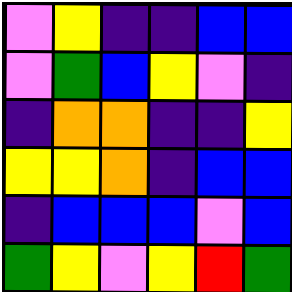[["violet", "yellow", "indigo", "indigo", "blue", "blue"], ["violet", "green", "blue", "yellow", "violet", "indigo"], ["indigo", "orange", "orange", "indigo", "indigo", "yellow"], ["yellow", "yellow", "orange", "indigo", "blue", "blue"], ["indigo", "blue", "blue", "blue", "violet", "blue"], ["green", "yellow", "violet", "yellow", "red", "green"]]